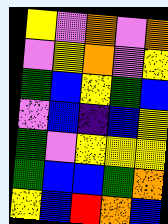[["yellow", "violet", "orange", "violet", "orange"], ["violet", "yellow", "orange", "violet", "yellow"], ["green", "blue", "yellow", "green", "blue"], ["violet", "blue", "indigo", "blue", "yellow"], ["green", "violet", "yellow", "yellow", "yellow"], ["green", "blue", "blue", "green", "orange"], ["yellow", "blue", "red", "orange", "blue"]]